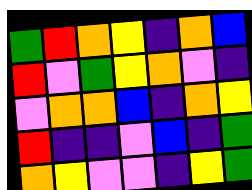[["green", "red", "orange", "yellow", "indigo", "orange", "blue"], ["red", "violet", "green", "yellow", "orange", "violet", "indigo"], ["violet", "orange", "orange", "blue", "indigo", "orange", "yellow"], ["red", "indigo", "indigo", "violet", "blue", "indigo", "green"], ["orange", "yellow", "violet", "violet", "indigo", "yellow", "green"]]